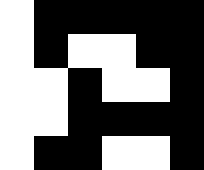[["white", "black", "black", "black", "black", "black"], ["white", "black", "white", "white", "black", "black"], ["white", "white", "black", "white", "white", "black"], ["white", "white", "black", "black", "black", "black"], ["white", "black", "black", "white", "white", "black"]]